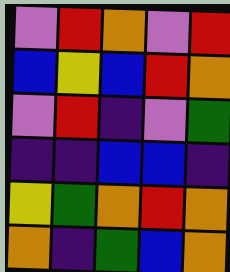[["violet", "red", "orange", "violet", "red"], ["blue", "yellow", "blue", "red", "orange"], ["violet", "red", "indigo", "violet", "green"], ["indigo", "indigo", "blue", "blue", "indigo"], ["yellow", "green", "orange", "red", "orange"], ["orange", "indigo", "green", "blue", "orange"]]